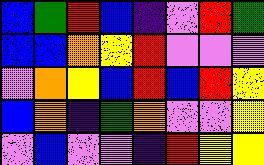[["blue", "green", "red", "blue", "indigo", "violet", "red", "green"], ["blue", "blue", "orange", "yellow", "red", "violet", "violet", "violet"], ["violet", "orange", "yellow", "blue", "red", "blue", "red", "yellow"], ["blue", "orange", "indigo", "green", "orange", "violet", "violet", "yellow"], ["violet", "blue", "violet", "violet", "indigo", "red", "yellow", "yellow"]]